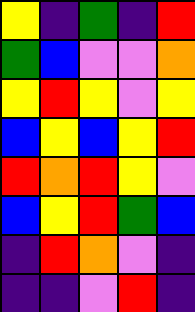[["yellow", "indigo", "green", "indigo", "red"], ["green", "blue", "violet", "violet", "orange"], ["yellow", "red", "yellow", "violet", "yellow"], ["blue", "yellow", "blue", "yellow", "red"], ["red", "orange", "red", "yellow", "violet"], ["blue", "yellow", "red", "green", "blue"], ["indigo", "red", "orange", "violet", "indigo"], ["indigo", "indigo", "violet", "red", "indigo"]]